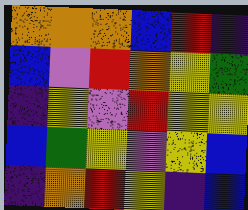[["orange", "orange", "orange", "blue", "red", "indigo"], ["blue", "violet", "red", "orange", "yellow", "green"], ["indigo", "yellow", "violet", "red", "yellow", "yellow"], ["blue", "green", "yellow", "violet", "yellow", "blue"], ["indigo", "orange", "red", "yellow", "indigo", "blue"]]